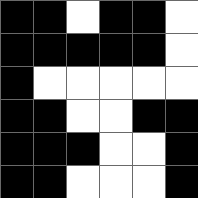[["black", "black", "white", "black", "black", "white"], ["black", "black", "black", "black", "black", "white"], ["black", "white", "white", "white", "white", "white"], ["black", "black", "white", "white", "black", "black"], ["black", "black", "black", "white", "white", "black"], ["black", "black", "white", "white", "white", "black"]]